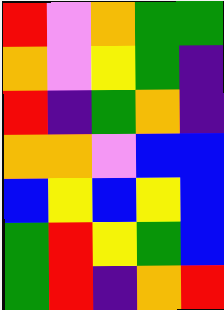[["red", "violet", "orange", "green", "green"], ["orange", "violet", "yellow", "green", "indigo"], ["red", "indigo", "green", "orange", "indigo"], ["orange", "orange", "violet", "blue", "blue"], ["blue", "yellow", "blue", "yellow", "blue"], ["green", "red", "yellow", "green", "blue"], ["green", "red", "indigo", "orange", "red"]]